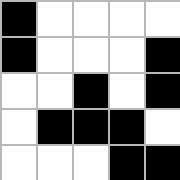[["black", "white", "white", "white", "white"], ["black", "white", "white", "white", "black"], ["white", "white", "black", "white", "black"], ["white", "black", "black", "black", "white"], ["white", "white", "white", "black", "black"]]